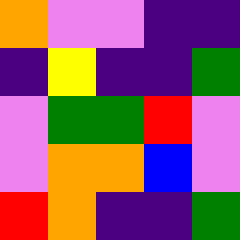[["orange", "violet", "violet", "indigo", "indigo"], ["indigo", "yellow", "indigo", "indigo", "green"], ["violet", "green", "green", "red", "violet"], ["violet", "orange", "orange", "blue", "violet"], ["red", "orange", "indigo", "indigo", "green"]]